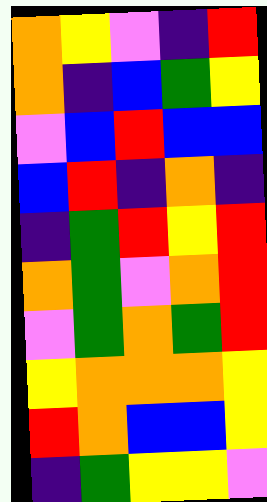[["orange", "yellow", "violet", "indigo", "red"], ["orange", "indigo", "blue", "green", "yellow"], ["violet", "blue", "red", "blue", "blue"], ["blue", "red", "indigo", "orange", "indigo"], ["indigo", "green", "red", "yellow", "red"], ["orange", "green", "violet", "orange", "red"], ["violet", "green", "orange", "green", "red"], ["yellow", "orange", "orange", "orange", "yellow"], ["red", "orange", "blue", "blue", "yellow"], ["indigo", "green", "yellow", "yellow", "violet"]]